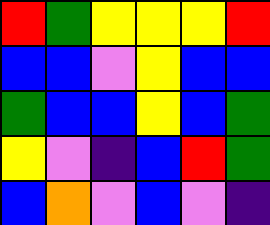[["red", "green", "yellow", "yellow", "yellow", "red"], ["blue", "blue", "violet", "yellow", "blue", "blue"], ["green", "blue", "blue", "yellow", "blue", "green"], ["yellow", "violet", "indigo", "blue", "red", "green"], ["blue", "orange", "violet", "blue", "violet", "indigo"]]